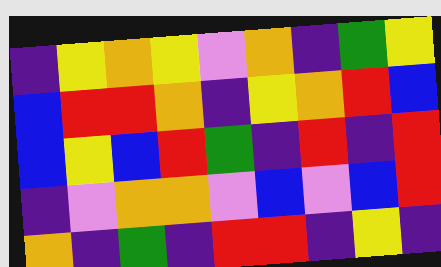[["indigo", "yellow", "orange", "yellow", "violet", "orange", "indigo", "green", "yellow"], ["blue", "red", "red", "orange", "indigo", "yellow", "orange", "red", "blue"], ["blue", "yellow", "blue", "red", "green", "indigo", "red", "indigo", "red"], ["indigo", "violet", "orange", "orange", "violet", "blue", "violet", "blue", "red"], ["orange", "indigo", "green", "indigo", "red", "red", "indigo", "yellow", "indigo"]]